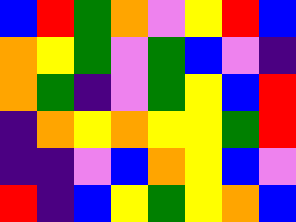[["blue", "red", "green", "orange", "violet", "yellow", "red", "blue"], ["orange", "yellow", "green", "violet", "green", "blue", "violet", "indigo"], ["orange", "green", "indigo", "violet", "green", "yellow", "blue", "red"], ["indigo", "orange", "yellow", "orange", "yellow", "yellow", "green", "red"], ["indigo", "indigo", "violet", "blue", "orange", "yellow", "blue", "violet"], ["red", "indigo", "blue", "yellow", "green", "yellow", "orange", "blue"]]